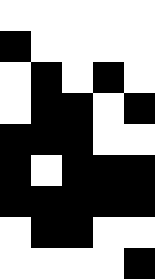[["white", "white", "white", "white", "white"], ["black", "white", "white", "white", "white"], ["white", "black", "white", "black", "white"], ["white", "black", "black", "white", "black"], ["black", "black", "black", "white", "white"], ["black", "white", "black", "black", "black"], ["black", "black", "black", "black", "black"], ["white", "black", "black", "white", "white"], ["white", "white", "white", "white", "black"]]